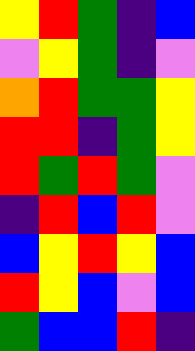[["yellow", "red", "green", "indigo", "blue"], ["violet", "yellow", "green", "indigo", "violet"], ["orange", "red", "green", "green", "yellow"], ["red", "red", "indigo", "green", "yellow"], ["red", "green", "red", "green", "violet"], ["indigo", "red", "blue", "red", "violet"], ["blue", "yellow", "red", "yellow", "blue"], ["red", "yellow", "blue", "violet", "blue"], ["green", "blue", "blue", "red", "indigo"]]